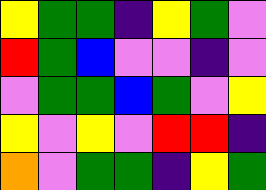[["yellow", "green", "green", "indigo", "yellow", "green", "violet"], ["red", "green", "blue", "violet", "violet", "indigo", "violet"], ["violet", "green", "green", "blue", "green", "violet", "yellow"], ["yellow", "violet", "yellow", "violet", "red", "red", "indigo"], ["orange", "violet", "green", "green", "indigo", "yellow", "green"]]